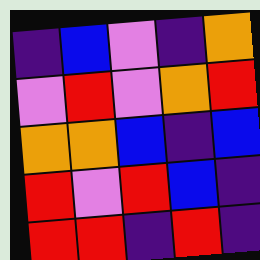[["indigo", "blue", "violet", "indigo", "orange"], ["violet", "red", "violet", "orange", "red"], ["orange", "orange", "blue", "indigo", "blue"], ["red", "violet", "red", "blue", "indigo"], ["red", "red", "indigo", "red", "indigo"]]